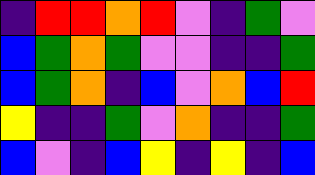[["indigo", "red", "red", "orange", "red", "violet", "indigo", "green", "violet"], ["blue", "green", "orange", "green", "violet", "violet", "indigo", "indigo", "green"], ["blue", "green", "orange", "indigo", "blue", "violet", "orange", "blue", "red"], ["yellow", "indigo", "indigo", "green", "violet", "orange", "indigo", "indigo", "green"], ["blue", "violet", "indigo", "blue", "yellow", "indigo", "yellow", "indigo", "blue"]]